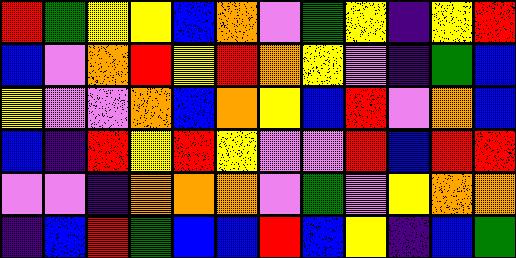[["red", "green", "yellow", "yellow", "blue", "orange", "violet", "green", "yellow", "indigo", "yellow", "red"], ["blue", "violet", "orange", "red", "yellow", "red", "orange", "yellow", "violet", "indigo", "green", "blue"], ["yellow", "violet", "violet", "orange", "blue", "orange", "yellow", "blue", "red", "violet", "orange", "blue"], ["blue", "indigo", "red", "yellow", "red", "yellow", "violet", "violet", "red", "blue", "red", "red"], ["violet", "violet", "indigo", "orange", "orange", "orange", "violet", "green", "violet", "yellow", "orange", "orange"], ["indigo", "blue", "red", "green", "blue", "blue", "red", "blue", "yellow", "indigo", "blue", "green"]]